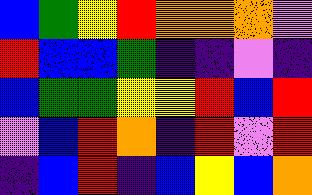[["blue", "green", "yellow", "red", "orange", "orange", "orange", "violet"], ["red", "blue", "blue", "green", "indigo", "indigo", "violet", "indigo"], ["blue", "green", "green", "yellow", "yellow", "red", "blue", "red"], ["violet", "blue", "red", "orange", "indigo", "red", "violet", "red"], ["indigo", "blue", "red", "indigo", "blue", "yellow", "blue", "orange"]]